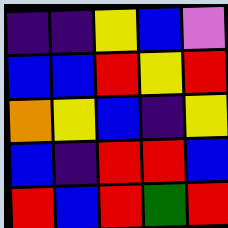[["indigo", "indigo", "yellow", "blue", "violet"], ["blue", "blue", "red", "yellow", "red"], ["orange", "yellow", "blue", "indigo", "yellow"], ["blue", "indigo", "red", "red", "blue"], ["red", "blue", "red", "green", "red"]]